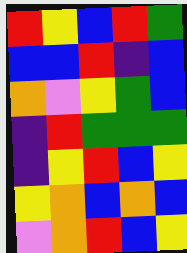[["red", "yellow", "blue", "red", "green"], ["blue", "blue", "red", "indigo", "blue"], ["orange", "violet", "yellow", "green", "blue"], ["indigo", "red", "green", "green", "green"], ["indigo", "yellow", "red", "blue", "yellow"], ["yellow", "orange", "blue", "orange", "blue"], ["violet", "orange", "red", "blue", "yellow"]]